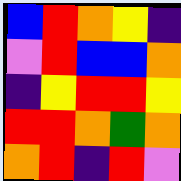[["blue", "red", "orange", "yellow", "indigo"], ["violet", "red", "blue", "blue", "orange"], ["indigo", "yellow", "red", "red", "yellow"], ["red", "red", "orange", "green", "orange"], ["orange", "red", "indigo", "red", "violet"]]